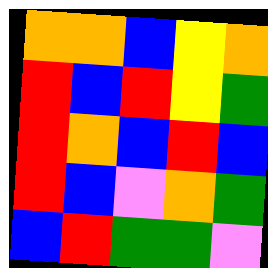[["orange", "orange", "blue", "yellow", "orange"], ["red", "blue", "red", "yellow", "green"], ["red", "orange", "blue", "red", "blue"], ["red", "blue", "violet", "orange", "green"], ["blue", "red", "green", "green", "violet"]]